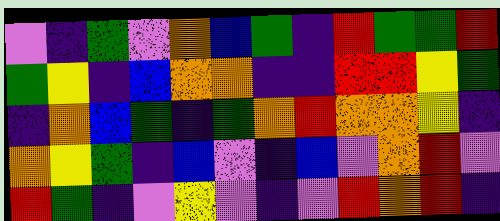[["violet", "indigo", "green", "violet", "orange", "blue", "green", "indigo", "red", "green", "green", "red"], ["green", "yellow", "indigo", "blue", "orange", "orange", "indigo", "indigo", "red", "red", "yellow", "green"], ["indigo", "orange", "blue", "green", "indigo", "green", "orange", "red", "orange", "orange", "yellow", "indigo"], ["orange", "yellow", "green", "indigo", "blue", "violet", "indigo", "blue", "violet", "orange", "red", "violet"], ["red", "green", "indigo", "violet", "yellow", "violet", "indigo", "violet", "red", "orange", "red", "indigo"]]